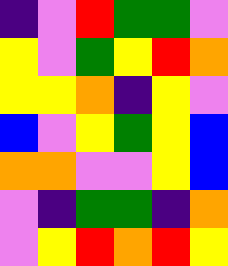[["indigo", "violet", "red", "green", "green", "violet"], ["yellow", "violet", "green", "yellow", "red", "orange"], ["yellow", "yellow", "orange", "indigo", "yellow", "violet"], ["blue", "violet", "yellow", "green", "yellow", "blue"], ["orange", "orange", "violet", "violet", "yellow", "blue"], ["violet", "indigo", "green", "green", "indigo", "orange"], ["violet", "yellow", "red", "orange", "red", "yellow"]]